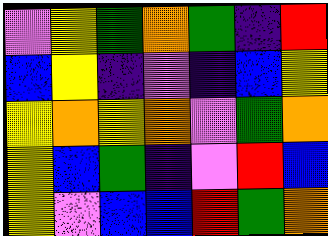[["violet", "yellow", "green", "orange", "green", "indigo", "red"], ["blue", "yellow", "indigo", "violet", "indigo", "blue", "yellow"], ["yellow", "orange", "yellow", "orange", "violet", "green", "orange"], ["yellow", "blue", "green", "indigo", "violet", "red", "blue"], ["yellow", "violet", "blue", "blue", "red", "green", "orange"]]